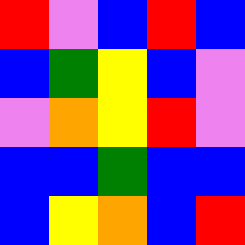[["red", "violet", "blue", "red", "blue"], ["blue", "green", "yellow", "blue", "violet"], ["violet", "orange", "yellow", "red", "violet"], ["blue", "blue", "green", "blue", "blue"], ["blue", "yellow", "orange", "blue", "red"]]